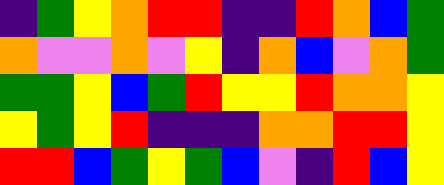[["indigo", "green", "yellow", "orange", "red", "red", "indigo", "indigo", "red", "orange", "blue", "green"], ["orange", "violet", "violet", "orange", "violet", "yellow", "indigo", "orange", "blue", "violet", "orange", "green"], ["green", "green", "yellow", "blue", "green", "red", "yellow", "yellow", "red", "orange", "orange", "yellow"], ["yellow", "green", "yellow", "red", "indigo", "indigo", "indigo", "orange", "orange", "red", "red", "yellow"], ["red", "red", "blue", "green", "yellow", "green", "blue", "violet", "indigo", "red", "blue", "yellow"]]